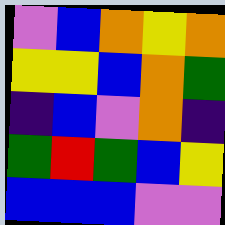[["violet", "blue", "orange", "yellow", "orange"], ["yellow", "yellow", "blue", "orange", "green"], ["indigo", "blue", "violet", "orange", "indigo"], ["green", "red", "green", "blue", "yellow"], ["blue", "blue", "blue", "violet", "violet"]]